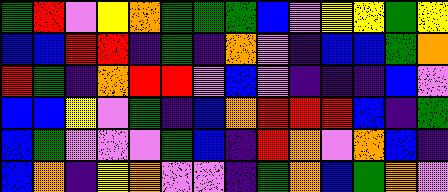[["green", "red", "violet", "yellow", "orange", "green", "green", "green", "blue", "violet", "yellow", "yellow", "green", "yellow"], ["blue", "blue", "red", "red", "indigo", "green", "indigo", "orange", "violet", "indigo", "blue", "blue", "green", "orange"], ["red", "green", "indigo", "orange", "red", "red", "violet", "blue", "violet", "indigo", "indigo", "indigo", "blue", "violet"], ["blue", "blue", "yellow", "violet", "green", "indigo", "blue", "orange", "red", "red", "red", "blue", "indigo", "green"], ["blue", "green", "violet", "violet", "violet", "green", "blue", "indigo", "red", "orange", "violet", "orange", "blue", "indigo"], ["blue", "orange", "indigo", "yellow", "orange", "violet", "violet", "indigo", "green", "orange", "blue", "green", "orange", "violet"]]